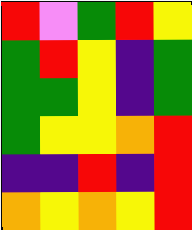[["red", "violet", "green", "red", "yellow"], ["green", "red", "yellow", "indigo", "green"], ["green", "green", "yellow", "indigo", "green"], ["green", "yellow", "yellow", "orange", "red"], ["indigo", "indigo", "red", "indigo", "red"], ["orange", "yellow", "orange", "yellow", "red"]]